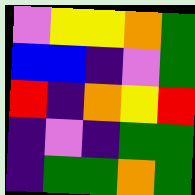[["violet", "yellow", "yellow", "orange", "green"], ["blue", "blue", "indigo", "violet", "green"], ["red", "indigo", "orange", "yellow", "red"], ["indigo", "violet", "indigo", "green", "green"], ["indigo", "green", "green", "orange", "green"]]